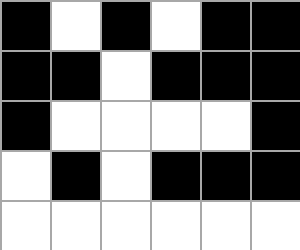[["black", "white", "black", "white", "black", "black"], ["black", "black", "white", "black", "black", "black"], ["black", "white", "white", "white", "white", "black"], ["white", "black", "white", "black", "black", "black"], ["white", "white", "white", "white", "white", "white"]]